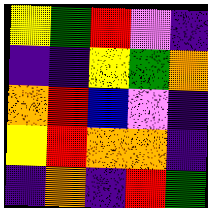[["yellow", "green", "red", "violet", "indigo"], ["indigo", "indigo", "yellow", "green", "orange"], ["orange", "red", "blue", "violet", "indigo"], ["yellow", "red", "orange", "orange", "indigo"], ["indigo", "orange", "indigo", "red", "green"]]